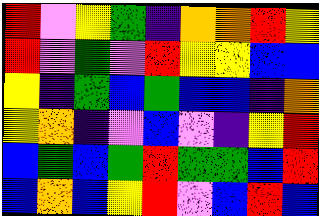[["red", "violet", "yellow", "green", "indigo", "orange", "orange", "red", "yellow"], ["red", "violet", "green", "violet", "red", "yellow", "yellow", "blue", "blue"], ["yellow", "indigo", "green", "blue", "green", "blue", "blue", "indigo", "orange"], ["yellow", "orange", "indigo", "violet", "blue", "violet", "indigo", "yellow", "red"], ["blue", "green", "blue", "green", "red", "green", "green", "blue", "red"], ["blue", "orange", "blue", "yellow", "red", "violet", "blue", "red", "blue"]]